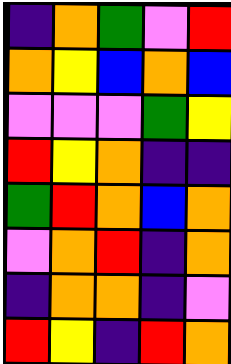[["indigo", "orange", "green", "violet", "red"], ["orange", "yellow", "blue", "orange", "blue"], ["violet", "violet", "violet", "green", "yellow"], ["red", "yellow", "orange", "indigo", "indigo"], ["green", "red", "orange", "blue", "orange"], ["violet", "orange", "red", "indigo", "orange"], ["indigo", "orange", "orange", "indigo", "violet"], ["red", "yellow", "indigo", "red", "orange"]]